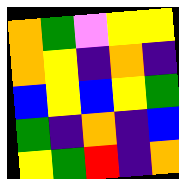[["orange", "green", "violet", "yellow", "yellow"], ["orange", "yellow", "indigo", "orange", "indigo"], ["blue", "yellow", "blue", "yellow", "green"], ["green", "indigo", "orange", "indigo", "blue"], ["yellow", "green", "red", "indigo", "orange"]]